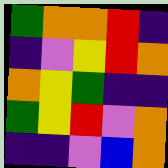[["green", "orange", "orange", "red", "indigo"], ["indigo", "violet", "yellow", "red", "orange"], ["orange", "yellow", "green", "indigo", "indigo"], ["green", "yellow", "red", "violet", "orange"], ["indigo", "indigo", "violet", "blue", "orange"]]